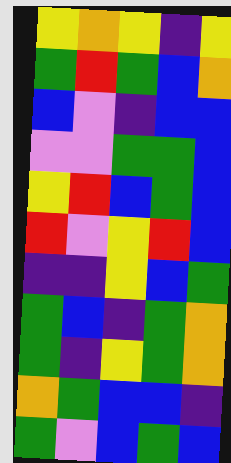[["yellow", "orange", "yellow", "indigo", "yellow"], ["green", "red", "green", "blue", "orange"], ["blue", "violet", "indigo", "blue", "blue"], ["violet", "violet", "green", "green", "blue"], ["yellow", "red", "blue", "green", "blue"], ["red", "violet", "yellow", "red", "blue"], ["indigo", "indigo", "yellow", "blue", "green"], ["green", "blue", "indigo", "green", "orange"], ["green", "indigo", "yellow", "green", "orange"], ["orange", "green", "blue", "blue", "indigo"], ["green", "violet", "blue", "green", "blue"]]